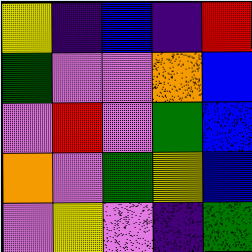[["yellow", "indigo", "blue", "indigo", "red"], ["green", "violet", "violet", "orange", "blue"], ["violet", "red", "violet", "green", "blue"], ["orange", "violet", "green", "yellow", "blue"], ["violet", "yellow", "violet", "indigo", "green"]]